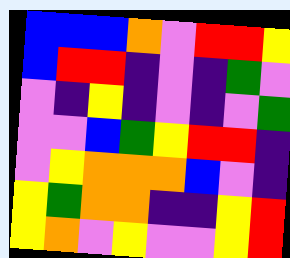[["blue", "blue", "blue", "orange", "violet", "red", "red", "yellow"], ["blue", "red", "red", "indigo", "violet", "indigo", "green", "violet"], ["violet", "indigo", "yellow", "indigo", "violet", "indigo", "violet", "green"], ["violet", "violet", "blue", "green", "yellow", "red", "red", "indigo"], ["violet", "yellow", "orange", "orange", "orange", "blue", "violet", "indigo"], ["yellow", "green", "orange", "orange", "indigo", "indigo", "yellow", "red"], ["yellow", "orange", "violet", "yellow", "violet", "violet", "yellow", "red"]]